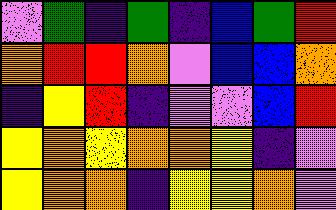[["violet", "green", "indigo", "green", "indigo", "blue", "green", "red"], ["orange", "red", "red", "orange", "violet", "blue", "blue", "orange"], ["indigo", "yellow", "red", "indigo", "violet", "violet", "blue", "red"], ["yellow", "orange", "yellow", "orange", "orange", "yellow", "indigo", "violet"], ["yellow", "orange", "orange", "indigo", "yellow", "yellow", "orange", "violet"]]